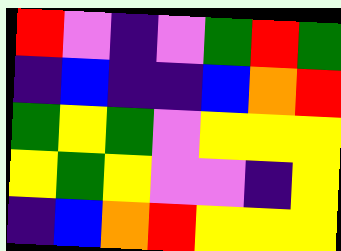[["red", "violet", "indigo", "violet", "green", "red", "green"], ["indigo", "blue", "indigo", "indigo", "blue", "orange", "red"], ["green", "yellow", "green", "violet", "yellow", "yellow", "yellow"], ["yellow", "green", "yellow", "violet", "violet", "indigo", "yellow"], ["indigo", "blue", "orange", "red", "yellow", "yellow", "yellow"]]